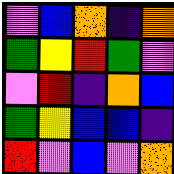[["violet", "blue", "orange", "indigo", "orange"], ["green", "yellow", "red", "green", "violet"], ["violet", "red", "indigo", "orange", "blue"], ["green", "yellow", "blue", "blue", "indigo"], ["red", "violet", "blue", "violet", "orange"]]